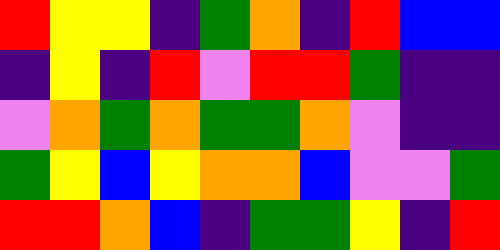[["red", "yellow", "yellow", "indigo", "green", "orange", "indigo", "red", "blue", "blue"], ["indigo", "yellow", "indigo", "red", "violet", "red", "red", "green", "indigo", "indigo"], ["violet", "orange", "green", "orange", "green", "green", "orange", "violet", "indigo", "indigo"], ["green", "yellow", "blue", "yellow", "orange", "orange", "blue", "violet", "violet", "green"], ["red", "red", "orange", "blue", "indigo", "green", "green", "yellow", "indigo", "red"]]